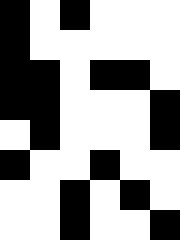[["black", "white", "black", "white", "white", "white"], ["black", "white", "white", "white", "white", "white"], ["black", "black", "white", "black", "black", "white"], ["black", "black", "white", "white", "white", "black"], ["white", "black", "white", "white", "white", "black"], ["black", "white", "white", "black", "white", "white"], ["white", "white", "black", "white", "black", "white"], ["white", "white", "black", "white", "white", "black"]]